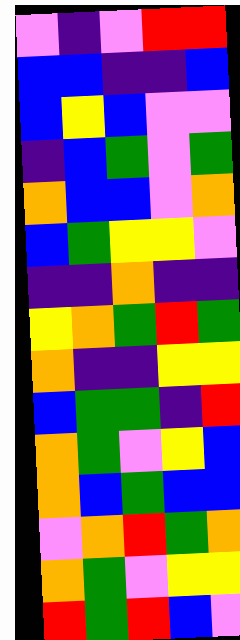[["violet", "indigo", "violet", "red", "red"], ["blue", "blue", "indigo", "indigo", "blue"], ["blue", "yellow", "blue", "violet", "violet"], ["indigo", "blue", "green", "violet", "green"], ["orange", "blue", "blue", "violet", "orange"], ["blue", "green", "yellow", "yellow", "violet"], ["indigo", "indigo", "orange", "indigo", "indigo"], ["yellow", "orange", "green", "red", "green"], ["orange", "indigo", "indigo", "yellow", "yellow"], ["blue", "green", "green", "indigo", "red"], ["orange", "green", "violet", "yellow", "blue"], ["orange", "blue", "green", "blue", "blue"], ["violet", "orange", "red", "green", "orange"], ["orange", "green", "violet", "yellow", "yellow"], ["red", "green", "red", "blue", "violet"]]